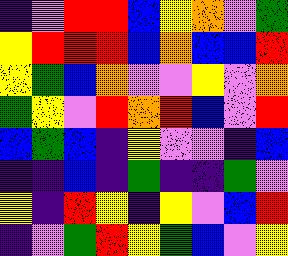[["indigo", "violet", "red", "red", "blue", "yellow", "orange", "violet", "green"], ["yellow", "red", "red", "red", "blue", "orange", "blue", "blue", "red"], ["yellow", "green", "blue", "orange", "violet", "violet", "yellow", "violet", "orange"], ["green", "yellow", "violet", "red", "orange", "red", "blue", "violet", "red"], ["blue", "green", "blue", "indigo", "yellow", "violet", "violet", "indigo", "blue"], ["indigo", "indigo", "blue", "indigo", "green", "indigo", "indigo", "green", "violet"], ["yellow", "indigo", "red", "yellow", "indigo", "yellow", "violet", "blue", "red"], ["indigo", "violet", "green", "red", "yellow", "green", "blue", "violet", "yellow"]]